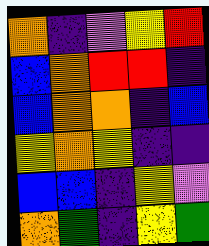[["orange", "indigo", "violet", "yellow", "red"], ["blue", "orange", "red", "red", "indigo"], ["blue", "orange", "orange", "indigo", "blue"], ["yellow", "orange", "yellow", "indigo", "indigo"], ["blue", "blue", "indigo", "yellow", "violet"], ["orange", "green", "indigo", "yellow", "green"]]